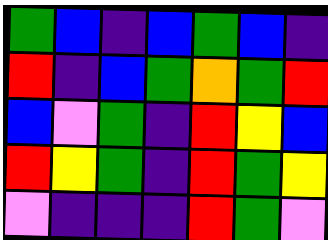[["green", "blue", "indigo", "blue", "green", "blue", "indigo"], ["red", "indigo", "blue", "green", "orange", "green", "red"], ["blue", "violet", "green", "indigo", "red", "yellow", "blue"], ["red", "yellow", "green", "indigo", "red", "green", "yellow"], ["violet", "indigo", "indigo", "indigo", "red", "green", "violet"]]